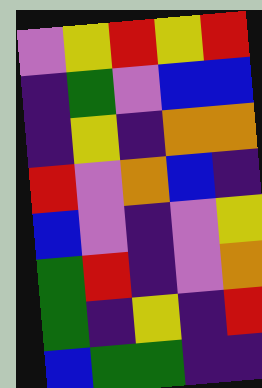[["violet", "yellow", "red", "yellow", "red"], ["indigo", "green", "violet", "blue", "blue"], ["indigo", "yellow", "indigo", "orange", "orange"], ["red", "violet", "orange", "blue", "indigo"], ["blue", "violet", "indigo", "violet", "yellow"], ["green", "red", "indigo", "violet", "orange"], ["green", "indigo", "yellow", "indigo", "red"], ["blue", "green", "green", "indigo", "indigo"]]